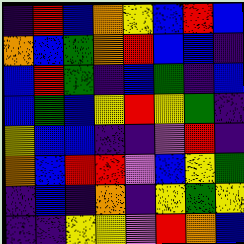[["indigo", "red", "blue", "orange", "yellow", "blue", "red", "blue"], ["orange", "blue", "green", "orange", "red", "blue", "blue", "indigo"], ["blue", "red", "green", "indigo", "blue", "green", "indigo", "blue"], ["blue", "green", "blue", "yellow", "red", "yellow", "green", "indigo"], ["yellow", "blue", "blue", "indigo", "indigo", "violet", "red", "indigo"], ["orange", "blue", "red", "red", "violet", "blue", "yellow", "green"], ["indigo", "blue", "indigo", "orange", "indigo", "yellow", "green", "yellow"], ["indigo", "indigo", "yellow", "yellow", "violet", "red", "orange", "blue"]]